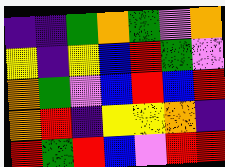[["indigo", "indigo", "green", "orange", "green", "violet", "orange"], ["yellow", "indigo", "yellow", "blue", "red", "green", "violet"], ["orange", "green", "violet", "blue", "red", "blue", "red"], ["orange", "red", "indigo", "yellow", "yellow", "orange", "indigo"], ["red", "green", "red", "blue", "violet", "red", "red"]]